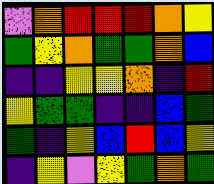[["violet", "orange", "red", "red", "red", "orange", "yellow"], ["green", "yellow", "orange", "green", "green", "orange", "blue"], ["indigo", "indigo", "yellow", "yellow", "orange", "indigo", "red"], ["yellow", "green", "green", "indigo", "indigo", "blue", "green"], ["green", "indigo", "yellow", "blue", "red", "blue", "yellow"], ["indigo", "yellow", "violet", "yellow", "green", "orange", "green"]]